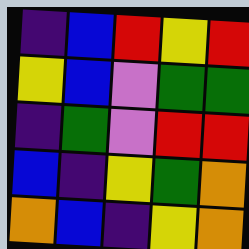[["indigo", "blue", "red", "yellow", "red"], ["yellow", "blue", "violet", "green", "green"], ["indigo", "green", "violet", "red", "red"], ["blue", "indigo", "yellow", "green", "orange"], ["orange", "blue", "indigo", "yellow", "orange"]]